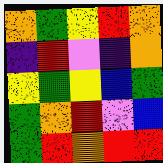[["orange", "green", "yellow", "red", "orange"], ["indigo", "red", "violet", "indigo", "orange"], ["yellow", "green", "yellow", "blue", "green"], ["green", "orange", "red", "violet", "blue"], ["green", "red", "orange", "red", "red"]]